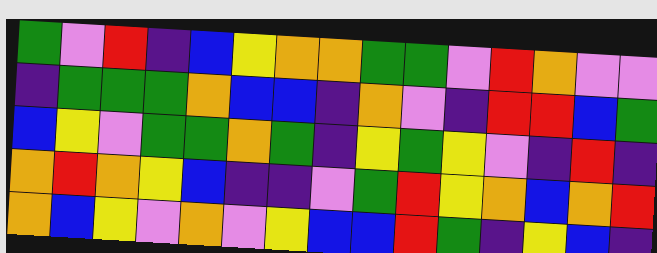[["green", "violet", "red", "indigo", "blue", "yellow", "orange", "orange", "green", "green", "violet", "red", "orange", "violet", "violet"], ["indigo", "green", "green", "green", "orange", "blue", "blue", "indigo", "orange", "violet", "indigo", "red", "red", "blue", "green"], ["blue", "yellow", "violet", "green", "green", "orange", "green", "indigo", "yellow", "green", "yellow", "violet", "indigo", "red", "indigo"], ["orange", "red", "orange", "yellow", "blue", "indigo", "indigo", "violet", "green", "red", "yellow", "orange", "blue", "orange", "red"], ["orange", "blue", "yellow", "violet", "orange", "violet", "yellow", "blue", "blue", "red", "green", "indigo", "yellow", "blue", "indigo"]]